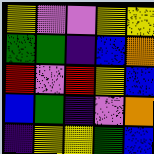[["yellow", "violet", "violet", "yellow", "yellow"], ["green", "green", "indigo", "blue", "orange"], ["red", "violet", "red", "yellow", "blue"], ["blue", "green", "indigo", "violet", "orange"], ["indigo", "yellow", "yellow", "green", "blue"]]